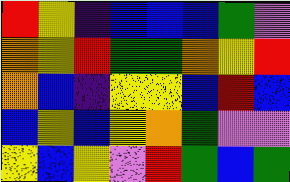[["red", "yellow", "indigo", "blue", "blue", "blue", "green", "violet"], ["orange", "yellow", "red", "green", "green", "orange", "yellow", "red"], ["orange", "blue", "indigo", "yellow", "yellow", "blue", "red", "blue"], ["blue", "yellow", "blue", "yellow", "orange", "green", "violet", "violet"], ["yellow", "blue", "yellow", "violet", "red", "green", "blue", "green"]]